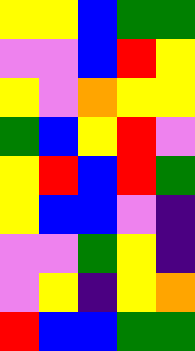[["yellow", "yellow", "blue", "green", "green"], ["violet", "violet", "blue", "red", "yellow"], ["yellow", "violet", "orange", "yellow", "yellow"], ["green", "blue", "yellow", "red", "violet"], ["yellow", "red", "blue", "red", "green"], ["yellow", "blue", "blue", "violet", "indigo"], ["violet", "violet", "green", "yellow", "indigo"], ["violet", "yellow", "indigo", "yellow", "orange"], ["red", "blue", "blue", "green", "green"]]